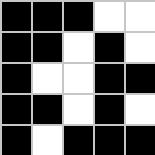[["black", "black", "black", "white", "white"], ["black", "black", "white", "black", "white"], ["black", "white", "white", "black", "black"], ["black", "black", "white", "black", "white"], ["black", "white", "black", "black", "black"]]